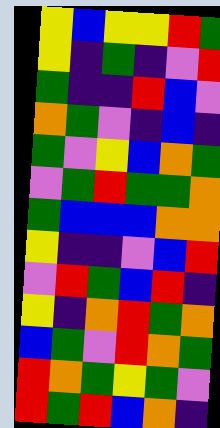[["yellow", "blue", "yellow", "yellow", "red", "green"], ["yellow", "indigo", "green", "indigo", "violet", "red"], ["green", "indigo", "indigo", "red", "blue", "violet"], ["orange", "green", "violet", "indigo", "blue", "indigo"], ["green", "violet", "yellow", "blue", "orange", "green"], ["violet", "green", "red", "green", "green", "orange"], ["green", "blue", "blue", "blue", "orange", "orange"], ["yellow", "indigo", "indigo", "violet", "blue", "red"], ["violet", "red", "green", "blue", "red", "indigo"], ["yellow", "indigo", "orange", "red", "green", "orange"], ["blue", "green", "violet", "red", "orange", "green"], ["red", "orange", "green", "yellow", "green", "violet"], ["red", "green", "red", "blue", "orange", "indigo"]]